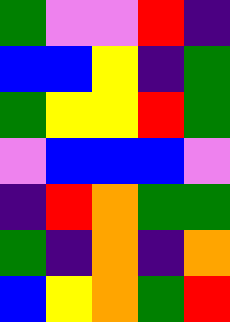[["green", "violet", "violet", "red", "indigo"], ["blue", "blue", "yellow", "indigo", "green"], ["green", "yellow", "yellow", "red", "green"], ["violet", "blue", "blue", "blue", "violet"], ["indigo", "red", "orange", "green", "green"], ["green", "indigo", "orange", "indigo", "orange"], ["blue", "yellow", "orange", "green", "red"]]